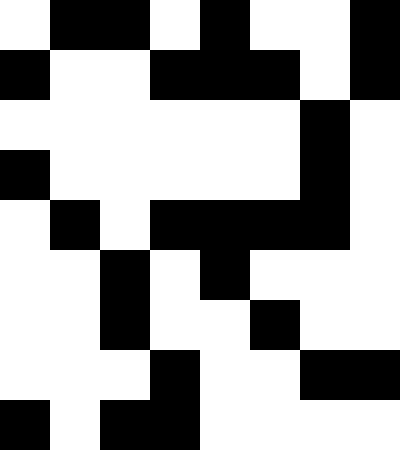[["white", "black", "black", "white", "black", "white", "white", "black"], ["black", "white", "white", "black", "black", "black", "white", "black"], ["white", "white", "white", "white", "white", "white", "black", "white"], ["black", "white", "white", "white", "white", "white", "black", "white"], ["white", "black", "white", "black", "black", "black", "black", "white"], ["white", "white", "black", "white", "black", "white", "white", "white"], ["white", "white", "black", "white", "white", "black", "white", "white"], ["white", "white", "white", "black", "white", "white", "black", "black"], ["black", "white", "black", "black", "white", "white", "white", "white"]]